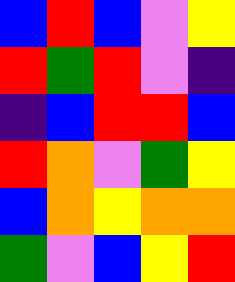[["blue", "red", "blue", "violet", "yellow"], ["red", "green", "red", "violet", "indigo"], ["indigo", "blue", "red", "red", "blue"], ["red", "orange", "violet", "green", "yellow"], ["blue", "orange", "yellow", "orange", "orange"], ["green", "violet", "blue", "yellow", "red"]]